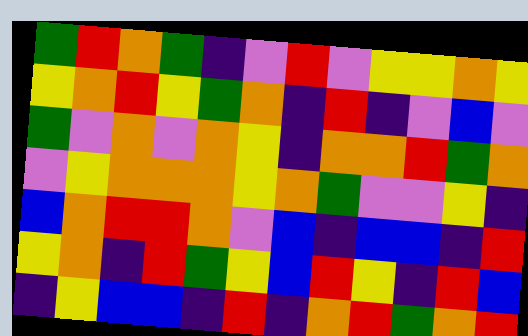[["green", "red", "orange", "green", "indigo", "violet", "red", "violet", "yellow", "yellow", "orange", "yellow"], ["yellow", "orange", "red", "yellow", "green", "orange", "indigo", "red", "indigo", "violet", "blue", "violet"], ["green", "violet", "orange", "violet", "orange", "yellow", "indigo", "orange", "orange", "red", "green", "orange"], ["violet", "yellow", "orange", "orange", "orange", "yellow", "orange", "green", "violet", "violet", "yellow", "indigo"], ["blue", "orange", "red", "red", "orange", "violet", "blue", "indigo", "blue", "blue", "indigo", "red"], ["yellow", "orange", "indigo", "red", "green", "yellow", "blue", "red", "yellow", "indigo", "red", "blue"], ["indigo", "yellow", "blue", "blue", "indigo", "red", "indigo", "orange", "red", "green", "orange", "red"]]